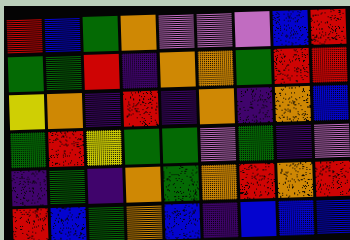[["red", "blue", "green", "orange", "violet", "violet", "violet", "blue", "red"], ["green", "green", "red", "indigo", "orange", "orange", "green", "red", "red"], ["yellow", "orange", "indigo", "red", "indigo", "orange", "indigo", "orange", "blue"], ["green", "red", "yellow", "green", "green", "violet", "green", "indigo", "violet"], ["indigo", "green", "indigo", "orange", "green", "orange", "red", "orange", "red"], ["red", "blue", "green", "orange", "blue", "indigo", "blue", "blue", "blue"]]